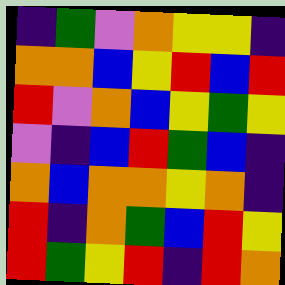[["indigo", "green", "violet", "orange", "yellow", "yellow", "indigo"], ["orange", "orange", "blue", "yellow", "red", "blue", "red"], ["red", "violet", "orange", "blue", "yellow", "green", "yellow"], ["violet", "indigo", "blue", "red", "green", "blue", "indigo"], ["orange", "blue", "orange", "orange", "yellow", "orange", "indigo"], ["red", "indigo", "orange", "green", "blue", "red", "yellow"], ["red", "green", "yellow", "red", "indigo", "red", "orange"]]